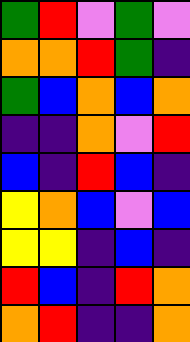[["green", "red", "violet", "green", "violet"], ["orange", "orange", "red", "green", "indigo"], ["green", "blue", "orange", "blue", "orange"], ["indigo", "indigo", "orange", "violet", "red"], ["blue", "indigo", "red", "blue", "indigo"], ["yellow", "orange", "blue", "violet", "blue"], ["yellow", "yellow", "indigo", "blue", "indigo"], ["red", "blue", "indigo", "red", "orange"], ["orange", "red", "indigo", "indigo", "orange"]]